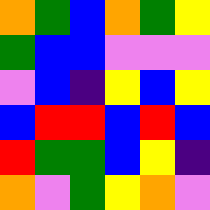[["orange", "green", "blue", "orange", "green", "yellow"], ["green", "blue", "blue", "violet", "violet", "violet"], ["violet", "blue", "indigo", "yellow", "blue", "yellow"], ["blue", "red", "red", "blue", "red", "blue"], ["red", "green", "green", "blue", "yellow", "indigo"], ["orange", "violet", "green", "yellow", "orange", "violet"]]